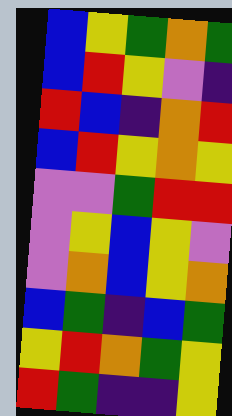[["blue", "yellow", "green", "orange", "green"], ["blue", "red", "yellow", "violet", "indigo"], ["red", "blue", "indigo", "orange", "red"], ["blue", "red", "yellow", "orange", "yellow"], ["violet", "violet", "green", "red", "red"], ["violet", "yellow", "blue", "yellow", "violet"], ["violet", "orange", "blue", "yellow", "orange"], ["blue", "green", "indigo", "blue", "green"], ["yellow", "red", "orange", "green", "yellow"], ["red", "green", "indigo", "indigo", "yellow"]]